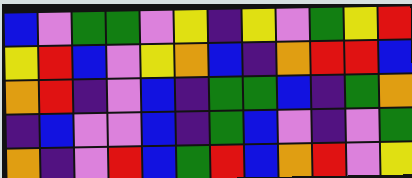[["blue", "violet", "green", "green", "violet", "yellow", "indigo", "yellow", "violet", "green", "yellow", "red"], ["yellow", "red", "blue", "violet", "yellow", "orange", "blue", "indigo", "orange", "red", "red", "blue"], ["orange", "red", "indigo", "violet", "blue", "indigo", "green", "green", "blue", "indigo", "green", "orange"], ["indigo", "blue", "violet", "violet", "blue", "indigo", "green", "blue", "violet", "indigo", "violet", "green"], ["orange", "indigo", "violet", "red", "blue", "green", "red", "blue", "orange", "red", "violet", "yellow"]]